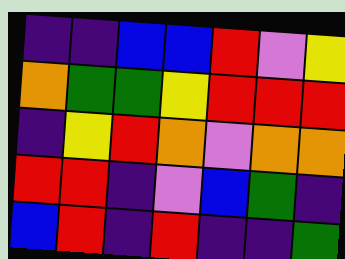[["indigo", "indigo", "blue", "blue", "red", "violet", "yellow"], ["orange", "green", "green", "yellow", "red", "red", "red"], ["indigo", "yellow", "red", "orange", "violet", "orange", "orange"], ["red", "red", "indigo", "violet", "blue", "green", "indigo"], ["blue", "red", "indigo", "red", "indigo", "indigo", "green"]]